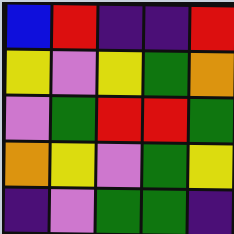[["blue", "red", "indigo", "indigo", "red"], ["yellow", "violet", "yellow", "green", "orange"], ["violet", "green", "red", "red", "green"], ["orange", "yellow", "violet", "green", "yellow"], ["indigo", "violet", "green", "green", "indigo"]]